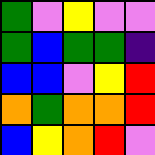[["green", "violet", "yellow", "violet", "violet"], ["green", "blue", "green", "green", "indigo"], ["blue", "blue", "violet", "yellow", "red"], ["orange", "green", "orange", "orange", "red"], ["blue", "yellow", "orange", "red", "violet"]]